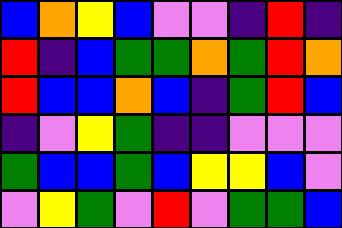[["blue", "orange", "yellow", "blue", "violet", "violet", "indigo", "red", "indigo"], ["red", "indigo", "blue", "green", "green", "orange", "green", "red", "orange"], ["red", "blue", "blue", "orange", "blue", "indigo", "green", "red", "blue"], ["indigo", "violet", "yellow", "green", "indigo", "indigo", "violet", "violet", "violet"], ["green", "blue", "blue", "green", "blue", "yellow", "yellow", "blue", "violet"], ["violet", "yellow", "green", "violet", "red", "violet", "green", "green", "blue"]]